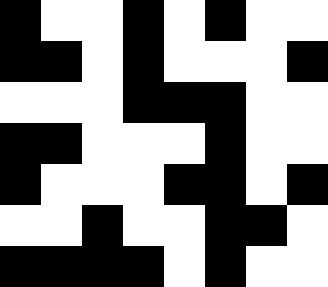[["black", "white", "white", "black", "white", "black", "white", "white"], ["black", "black", "white", "black", "white", "white", "white", "black"], ["white", "white", "white", "black", "black", "black", "white", "white"], ["black", "black", "white", "white", "white", "black", "white", "white"], ["black", "white", "white", "white", "black", "black", "white", "black"], ["white", "white", "black", "white", "white", "black", "black", "white"], ["black", "black", "black", "black", "white", "black", "white", "white"]]